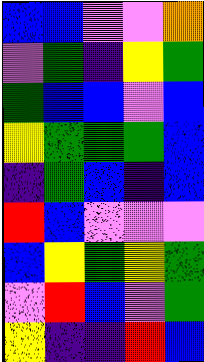[["blue", "blue", "violet", "violet", "orange"], ["violet", "green", "indigo", "yellow", "green"], ["green", "blue", "blue", "violet", "blue"], ["yellow", "green", "green", "green", "blue"], ["indigo", "green", "blue", "indigo", "blue"], ["red", "blue", "violet", "violet", "violet"], ["blue", "yellow", "green", "yellow", "green"], ["violet", "red", "blue", "violet", "green"], ["yellow", "indigo", "indigo", "red", "blue"]]